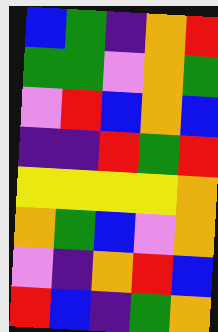[["blue", "green", "indigo", "orange", "red"], ["green", "green", "violet", "orange", "green"], ["violet", "red", "blue", "orange", "blue"], ["indigo", "indigo", "red", "green", "red"], ["yellow", "yellow", "yellow", "yellow", "orange"], ["orange", "green", "blue", "violet", "orange"], ["violet", "indigo", "orange", "red", "blue"], ["red", "blue", "indigo", "green", "orange"]]